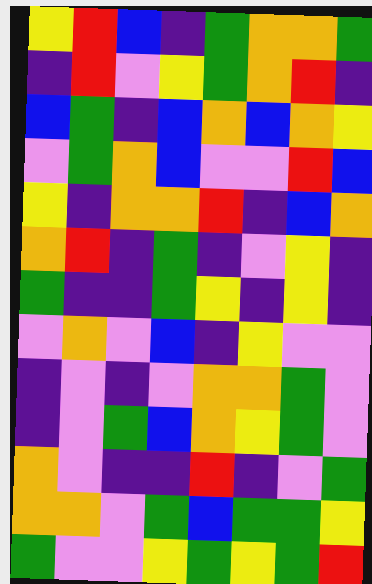[["yellow", "red", "blue", "indigo", "green", "orange", "orange", "green"], ["indigo", "red", "violet", "yellow", "green", "orange", "red", "indigo"], ["blue", "green", "indigo", "blue", "orange", "blue", "orange", "yellow"], ["violet", "green", "orange", "blue", "violet", "violet", "red", "blue"], ["yellow", "indigo", "orange", "orange", "red", "indigo", "blue", "orange"], ["orange", "red", "indigo", "green", "indigo", "violet", "yellow", "indigo"], ["green", "indigo", "indigo", "green", "yellow", "indigo", "yellow", "indigo"], ["violet", "orange", "violet", "blue", "indigo", "yellow", "violet", "violet"], ["indigo", "violet", "indigo", "violet", "orange", "orange", "green", "violet"], ["indigo", "violet", "green", "blue", "orange", "yellow", "green", "violet"], ["orange", "violet", "indigo", "indigo", "red", "indigo", "violet", "green"], ["orange", "orange", "violet", "green", "blue", "green", "green", "yellow"], ["green", "violet", "violet", "yellow", "green", "yellow", "green", "red"]]